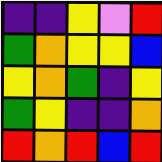[["indigo", "indigo", "yellow", "violet", "red"], ["green", "orange", "yellow", "yellow", "blue"], ["yellow", "orange", "green", "indigo", "yellow"], ["green", "yellow", "indigo", "indigo", "orange"], ["red", "orange", "red", "blue", "red"]]